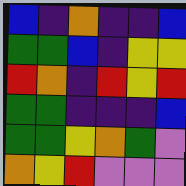[["blue", "indigo", "orange", "indigo", "indigo", "blue"], ["green", "green", "blue", "indigo", "yellow", "yellow"], ["red", "orange", "indigo", "red", "yellow", "red"], ["green", "green", "indigo", "indigo", "indigo", "blue"], ["green", "green", "yellow", "orange", "green", "violet"], ["orange", "yellow", "red", "violet", "violet", "violet"]]